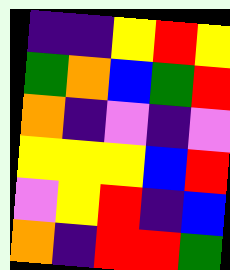[["indigo", "indigo", "yellow", "red", "yellow"], ["green", "orange", "blue", "green", "red"], ["orange", "indigo", "violet", "indigo", "violet"], ["yellow", "yellow", "yellow", "blue", "red"], ["violet", "yellow", "red", "indigo", "blue"], ["orange", "indigo", "red", "red", "green"]]